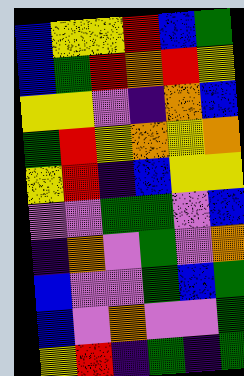[["blue", "yellow", "yellow", "red", "blue", "green"], ["blue", "green", "red", "orange", "red", "yellow"], ["yellow", "yellow", "violet", "indigo", "orange", "blue"], ["green", "red", "yellow", "orange", "yellow", "orange"], ["yellow", "red", "indigo", "blue", "yellow", "yellow"], ["violet", "violet", "green", "green", "violet", "blue"], ["indigo", "orange", "violet", "green", "violet", "orange"], ["blue", "violet", "violet", "green", "blue", "green"], ["blue", "violet", "orange", "violet", "violet", "green"], ["yellow", "red", "indigo", "green", "indigo", "green"]]